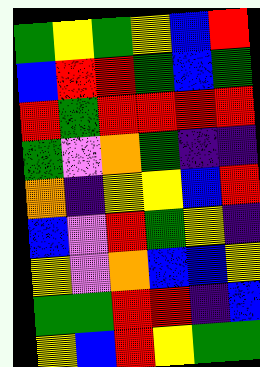[["green", "yellow", "green", "yellow", "blue", "red"], ["blue", "red", "red", "green", "blue", "green"], ["red", "green", "red", "red", "red", "red"], ["green", "violet", "orange", "green", "indigo", "indigo"], ["orange", "indigo", "yellow", "yellow", "blue", "red"], ["blue", "violet", "red", "green", "yellow", "indigo"], ["yellow", "violet", "orange", "blue", "blue", "yellow"], ["green", "green", "red", "red", "indigo", "blue"], ["yellow", "blue", "red", "yellow", "green", "green"]]